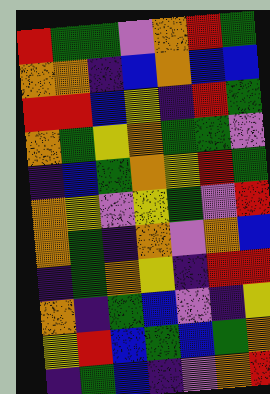[["red", "green", "green", "violet", "orange", "red", "green"], ["orange", "orange", "indigo", "blue", "orange", "blue", "blue"], ["red", "red", "blue", "yellow", "indigo", "red", "green"], ["orange", "green", "yellow", "orange", "green", "green", "violet"], ["indigo", "blue", "green", "orange", "yellow", "red", "green"], ["orange", "yellow", "violet", "yellow", "green", "violet", "red"], ["orange", "green", "indigo", "orange", "violet", "orange", "blue"], ["indigo", "green", "orange", "yellow", "indigo", "red", "red"], ["orange", "indigo", "green", "blue", "violet", "indigo", "yellow"], ["yellow", "red", "blue", "green", "blue", "green", "orange"], ["indigo", "green", "blue", "indigo", "violet", "orange", "red"]]